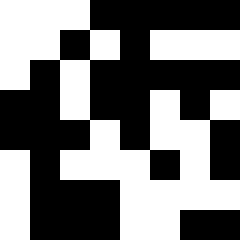[["white", "white", "white", "black", "black", "black", "black", "black"], ["white", "white", "black", "white", "black", "white", "white", "white"], ["white", "black", "white", "black", "black", "black", "black", "black"], ["black", "black", "white", "black", "black", "white", "black", "white"], ["black", "black", "black", "white", "black", "white", "white", "black"], ["white", "black", "white", "white", "white", "black", "white", "black"], ["white", "black", "black", "black", "white", "white", "white", "white"], ["white", "black", "black", "black", "white", "white", "black", "black"]]